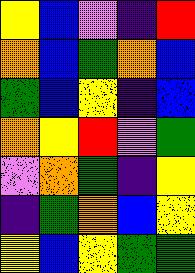[["yellow", "blue", "violet", "indigo", "red"], ["orange", "blue", "green", "orange", "blue"], ["green", "blue", "yellow", "indigo", "blue"], ["orange", "yellow", "red", "violet", "green"], ["violet", "orange", "green", "indigo", "yellow"], ["indigo", "green", "orange", "blue", "yellow"], ["yellow", "blue", "yellow", "green", "green"]]